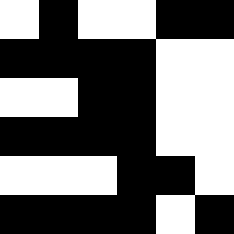[["white", "black", "white", "white", "black", "black"], ["black", "black", "black", "black", "white", "white"], ["white", "white", "black", "black", "white", "white"], ["black", "black", "black", "black", "white", "white"], ["white", "white", "white", "black", "black", "white"], ["black", "black", "black", "black", "white", "black"]]